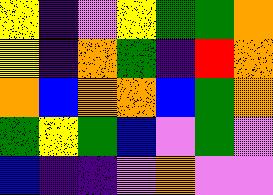[["yellow", "indigo", "violet", "yellow", "green", "green", "orange"], ["yellow", "indigo", "orange", "green", "indigo", "red", "orange"], ["orange", "blue", "orange", "orange", "blue", "green", "orange"], ["green", "yellow", "green", "blue", "violet", "green", "violet"], ["blue", "indigo", "indigo", "violet", "orange", "violet", "violet"]]